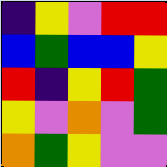[["indigo", "yellow", "violet", "red", "red"], ["blue", "green", "blue", "blue", "yellow"], ["red", "indigo", "yellow", "red", "green"], ["yellow", "violet", "orange", "violet", "green"], ["orange", "green", "yellow", "violet", "violet"]]